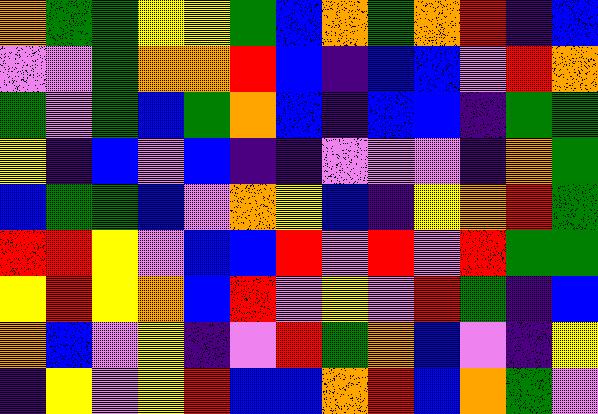[["orange", "green", "green", "yellow", "yellow", "green", "blue", "orange", "green", "orange", "red", "indigo", "blue"], ["violet", "violet", "green", "orange", "orange", "red", "blue", "indigo", "blue", "blue", "violet", "red", "orange"], ["green", "violet", "green", "blue", "green", "orange", "blue", "indigo", "blue", "blue", "indigo", "green", "green"], ["yellow", "indigo", "blue", "violet", "blue", "indigo", "indigo", "violet", "violet", "violet", "indigo", "orange", "green"], ["blue", "green", "green", "blue", "violet", "orange", "yellow", "blue", "indigo", "yellow", "orange", "red", "green"], ["red", "red", "yellow", "violet", "blue", "blue", "red", "violet", "red", "violet", "red", "green", "green"], ["yellow", "red", "yellow", "orange", "blue", "red", "violet", "yellow", "violet", "red", "green", "indigo", "blue"], ["orange", "blue", "violet", "yellow", "indigo", "violet", "red", "green", "orange", "blue", "violet", "indigo", "yellow"], ["indigo", "yellow", "violet", "yellow", "red", "blue", "blue", "orange", "red", "blue", "orange", "green", "violet"]]